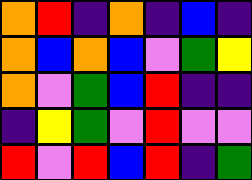[["orange", "red", "indigo", "orange", "indigo", "blue", "indigo"], ["orange", "blue", "orange", "blue", "violet", "green", "yellow"], ["orange", "violet", "green", "blue", "red", "indigo", "indigo"], ["indigo", "yellow", "green", "violet", "red", "violet", "violet"], ["red", "violet", "red", "blue", "red", "indigo", "green"]]